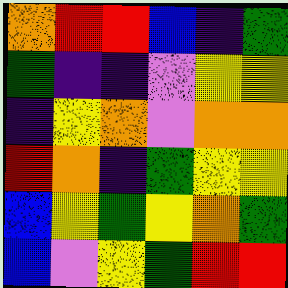[["orange", "red", "red", "blue", "indigo", "green"], ["green", "indigo", "indigo", "violet", "yellow", "yellow"], ["indigo", "yellow", "orange", "violet", "orange", "orange"], ["red", "orange", "indigo", "green", "yellow", "yellow"], ["blue", "yellow", "green", "yellow", "orange", "green"], ["blue", "violet", "yellow", "green", "red", "red"]]